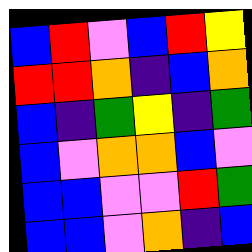[["blue", "red", "violet", "blue", "red", "yellow"], ["red", "red", "orange", "indigo", "blue", "orange"], ["blue", "indigo", "green", "yellow", "indigo", "green"], ["blue", "violet", "orange", "orange", "blue", "violet"], ["blue", "blue", "violet", "violet", "red", "green"], ["blue", "blue", "violet", "orange", "indigo", "blue"]]